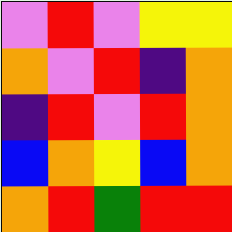[["violet", "red", "violet", "yellow", "yellow"], ["orange", "violet", "red", "indigo", "orange"], ["indigo", "red", "violet", "red", "orange"], ["blue", "orange", "yellow", "blue", "orange"], ["orange", "red", "green", "red", "red"]]